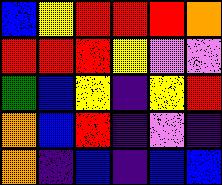[["blue", "yellow", "red", "red", "red", "orange"], ["red", "red", "red", "yellow", "violet", "violet"], ["green", "blue", "yellow", "indigo", "yellow", "red"], ["orange", "blue", "red", "indigo", "violet", "indigo"], ["orange", "indigo", "blue", "indigo", "blue", "blue"]]